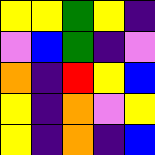[["yellow", "yellow", "green", "yellow", "indigo"], ["violet", "blue", "green", "indigo", "violet"], ["orange", "indigo", "red", "yellow", "blue"], ["yellow", "indigo", "orange", "violet", "yellow"], ["yellow", "indigo", "orange", "indigo", "blue"]]